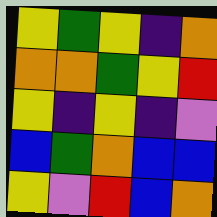[["yellow", "green", "yellow", "indigo", "orange"], ["orange", "orange", "green", "yellow", "red"], ["yellow", "indigo", "yellow", "indigo", "violet"], ["blue", "green", "orange", "blue", "blue"], ["yellow", "violet", "red", "blue", "orange"]]